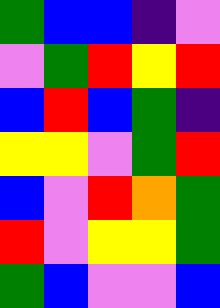[["green", "blue", "blue", "indigo", "violet"], ["violet", "green", "red", "yellow", "red"], ["blue", "red", "blue", "green", "indigo"], ["yellow", "yellow", "violet", "green", "red"], ["blue", "violet", "red", "orange", "green"], ["red", "violet", "yellow", "yellow", "green"], ["green", "blue", "violet", "violet", "blue"]]